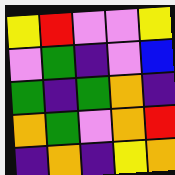[["yellow", "red", "violet", "violet", "yellow"], ["violet", "green", "indigo", "violet", "blue"], ["green", "indigo", "green", "orange", "indigo"], ["orange", "green", "violet", "orange", "red"], ["indigo", "orange", "indigo", "yellow", "orange"]]